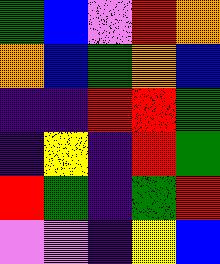[["green", "blue", "violet", "red", "orange"], ["orange", "blue", "green", "orange", "blue"], ["indigo", "indigo", "red", "red", "green"], ["indigo", "yellow", "indigo", "red", "green"], ["red", "green", "indigo", "green", "red"], ["violet", "violet", "indigo", "yellow", "blue"]]